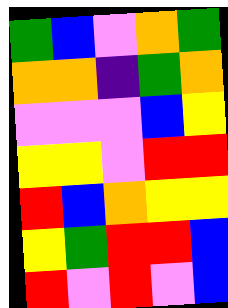[["green", "blue", "violet", "orange", "green"], ["orange", "orange", "indigo", "green", "orange"], ["violet", "violet", "violet", "blue", "yellow"], ["yellow", "yellow", "violet", "red", "red"], ["red", "blue", "orange", "yellow", "yellow"], ["yellow", "green", "red", "red", "blue"], ["red", "violet", "red", "violet", "blue"]]